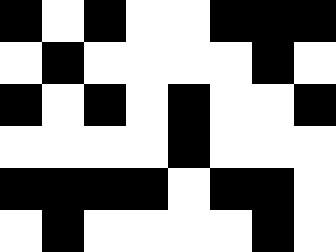[["black", "white", "black", "white", "white", "black", "black", "black"], ["white", "black", "white", "white", "white", "white", "black", "white"], ["black", "white", "black", "white", "black", "white", "white", "black"], ["white", "white", "white", "white", "black", "white", "white", "white"], ["black", "black", "black", "black", "white", "black", "black", "white"], ["white", "black", "white", "white", "white", "white", "black", "white"]]